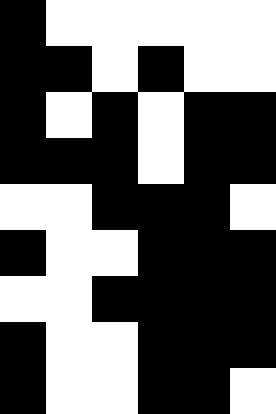[["black", "white", "white", "white", "white", "white"], ["black", "black", "white", "black", "white", "white"], ["black", "white", "black", "white", "black", "black"], ["black", "black", "black", "white", "black", "black"], ["white", "white", "black", "black", "black", "white"], ["black", "white", "white", "black", "black", "black"], ["white", "white", "black", "black", "black", "black"], ["black", "white", "white", "black", "black", "black"], ["black", "white", "white", "black", "black", "white"]]